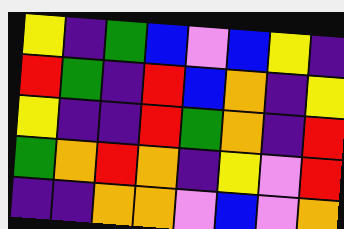[["yellow", "indigo", "green", "blue", "violet", "blue", "yellow", "indigo"], ["red", "green", "indigo", "red", "blue", "orange", "indigo", "yellow"], ["yellow", "indigo", "indigo", "red", "green", "orange", "indigo", "red"], ["green", "orange", "red", "orange", "indigo", "yellow", "violet", "red"], ["indigo", "indigo", "orange", "orange", "violet", "blue", "violet", "orange"]]